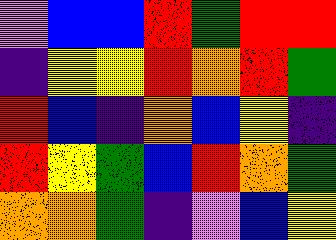[["violet", "blue", "blue", "red", "green", "red", "red"], ["indigo", "yellow", "yellow", "red", "orange", "red", "green"], ["red", "blue", "indigo", "orange", "blue", "yellow", "indigo"], ["red", "yellow", "green", "blue", "red", "orange", "green"], ["orange", "orange", "green", "indigo", "violet", "blue", "yellow"]]